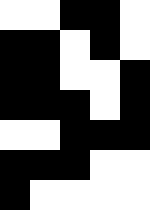[["white", "white", "black", "black", "white"], ["black", "black", "white", "black", "white"], ["black", "black", "white", "white", "black"], ["black", "black", "black", "white", "black"], ["white", "white", "black", "black", "black"], ["black", "black", "black", "white", "white"], ["black", "white", "white", "white", "white"]]